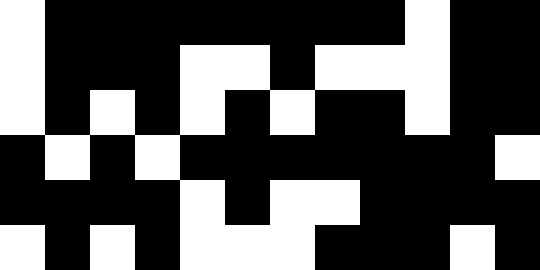[["white", "black", "black", "black", "black", "black", "black", "black", "black", "white", "black", "black"], ["white", "black", "black", "black", "white", "white", "black", "white", "white", "white", "black", "black"], ["white", "black", "white", "black", "white", "black", "white", "black", "black", "white", "black", "black"], ["black", "white", "black", "white", "black", "black", "black", "black", "black", "black", "black", "white"], ["black", "black", "black", "black", "white", "black", "white", "white", "black", "black", "black", "black"], ["white", "black", "white", "black", "white", "white", "white", "black", "black", "black", "white", "black"]]